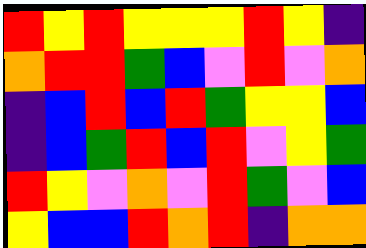[["red", "yellow", "red", "yellow", "yellow", "yellow", "red", "yellow", "indigo"], ["orange", "red", "red", "green", "blue", "violet", "red", "violet", "orange"], ["indigo", "blue", "red", "blue", "red", "green", "yellow", "yellow", "blue"], ["indigo", "blue", "green", "red", "blue", "red", "violet", "yellow", "green"], ["red", "yellow", "violet", "orange", "violet", "red", "green", "violet", "blue"], ["yellow", "blue", "blue", "red", "orange", "red", "indigo", "orange", "orange"]]